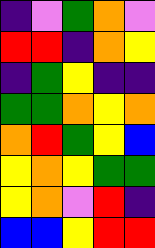[["indigo", "violet", "green", "orange", "violet"], ["red", "red", "indigo", "orange", "yellow"], ["indigo", "green", "yellow", "indigo", "indigo"], ["green", "green", "orange", "yellow", "orange"], ["orange", "red", "green", "yellow", "blue"], ["yellow", "orange", "yellow", "green", "green"], ["yellow", "orange", "violet", "red", "indigo"], ["blue", "blue", "yellow", "red", "red"]]